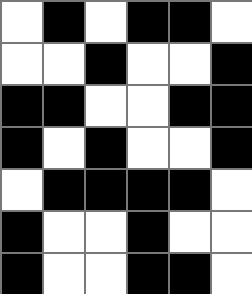[["white", "black", "white", "black", "black", "white"], ["white", "white", "black", "white", "white", "black"], ["black", "black", "white", "white", "black", "black"], ["black", "white", "black", "white", "white", "black"], ["white", "black", "black", "black", "black", "white"], ["black", "white", "white", "black", "white", "white"], ["black", "white", "white", "black", "black", "white"]]